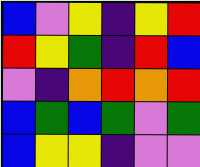[["blue", "violet", "yellow", "indigo", "yellow", "red"], ["red", "yellow", "green", "indigo", "red", "blue"], ["violet", "indigo", "orange", "red", "orange", "red"], ["blue", "green", "blue", "green", "violet", "green"], ["blue", "yellow", "yellow", "indigo", "violet", "violet"]]